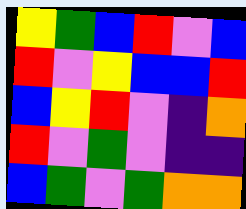[["yellow", "green", "blue", "red", "violet", "blue"], ["red", "violet", "yellow", "blue", "blue", "red"], ["blue", "yellow", "red", "violet", "indigo", "orange"], ["red", "violet", "green", "violet", "indigo", "indigo"], ["blue", "green", "violet", "green", "orange", "orange"]]